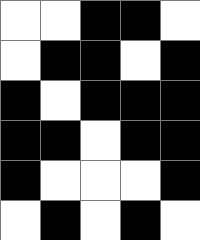[["white", "white", "black", "black", "white"], ["white", "black", "black", "white", "black"], ["black", "white", "black", "black", "black"], ["black", "black", "white", "black", "black"], ["black", "white", "white", "white", "black"], ["white", "black", "white", "black", "white"]]